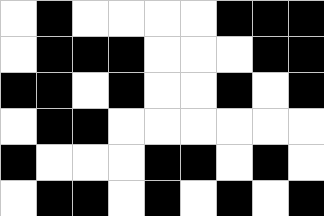[["white", "black", "white", "white", "white", "white", "black", "black", "black"], ["white", "black", "black", "black", "white", "white", "white", "black", "black"], ["black", "black", "white", "black", "white", "white", "black", "white", "black"], ["white", "black", "black", "white", "white", "white", "white", "white", "white"], ["black", "white", "white", "white", "black", "black", "white", "black", "white"], ["white", "black", "black", "white", "black", "white", "black", "white", "black"]]